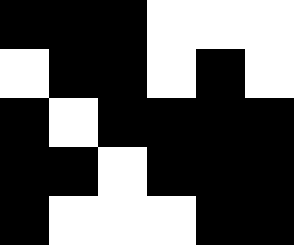[["black", "black", "black", "white", "white", "white"], ["white", "black", "black", "white", "black", "white"], ["black", "white", "black", "black", "black", "black"], ["black", "black", "white", "black", "black", "black"], ["black", "white", "white", "white", "black", "black"]]